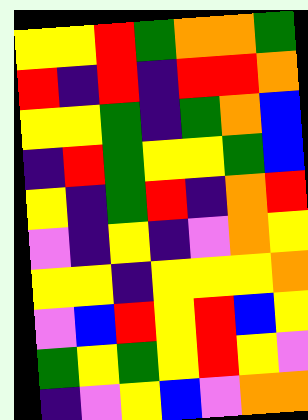[["yellow", "yellow", "red", "green", "orange", "orange", "green"], ["red", "indigo", "red", "indigo", "red", "red", "orange"], ["yellow", "yellow", "green", "indigo", "green", "orange", "blue"], ["indigo", "red", "green", "yellow", "yellow", "green", "blue"], ["yellow", "indigo", "green", "red", "indigo", "orange", "red"], ["violet", "indigo", "yellow", "indigo", "violet", "orange", "yellow"], ["yellow", "yellow", "indigo", "yellow", "yellow", "yellow", "orange"], ["violet", "blue", "red", "yellow", "red", "blue", "yellow"], ["green", "yellow", "green", "yellow", "red", "yellow", "violet"], ["indigo", "violet", "yellow", "blue", "violet", "orange", "orange"]]